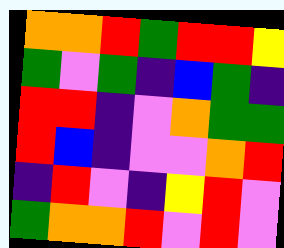[["orange", "orange", "red", "green", "red", "red", "yellow"], ["green", "violet", "green", "indigo", "blue", "green", "indigo"], ["red", "red", "indigo", "violet", "orange", "green", "green"], ["red", "blue", "indigo", "violet", "violet", "orange", "red"], ["indigo", "red", "violet", "indigo", "yellow", "red", "violet"], ["green", "orange", "orange", "red", "violet", "red", "violet"]]